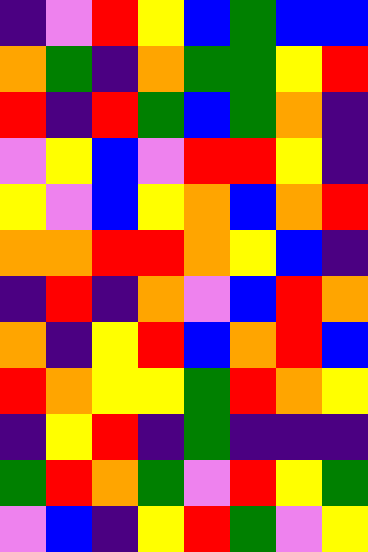[["indigo", "violet", "red", "yellow", "blue", "green", "blue", "blue"], ["orange", "green", "indigo", "orange", "green", "green", "yellow", "red"], ["red", "indigo", "red", "green", "blue", "green", "orange", "indigo"], ["violet", "yellow", "blue", "violet", "red", "red", "yellow", "indigo"], ["yellow", "violet", "blue", "yellow", "orange", "blue", "orange", "red"], ["orange", "orange", "red", "red", "orange", "yellow", "blue", "indigo"], ["indigo", "red", "indigo", "orange", "violet", "blue", "red", "orange"], ["orange", "indigo", "yellow", "red", "blue", "orange", "red", "blue"], ["red", "orange", "yellow", "yellow", "green", "red", "orange", "yellow"], ["indigo", "yellow", "red", "indigo", "green", "indigo", "indigo", "indigo"], ["green", "red", "orange", "green", "violet", "red", "yellow", "green"], ["violet", "blue", "indigo", "yellow", "red", "green", "violet", "yellow"]]